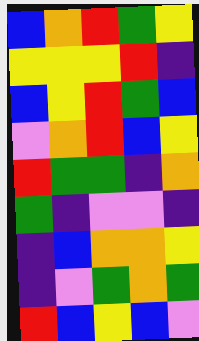[["blue", "orange", "red", "green", "yellow"], ["yellow", "yellow", "yellow", "red", "indigo"], ["blue", "yellow", "red", "green", "blue"], ["violet", "orange", "red", "blue", "yellow"], ["red", "green", "green", "indigo", "orange"], ["green", "indigo", "violet", "violet", "indigo"], ["indigo", "blue", "orange", "orange", "yellow"], ["indigo", "violet", "green", "orange", "green"], ["red", "blue", "yellow", "blue", "violet"]]